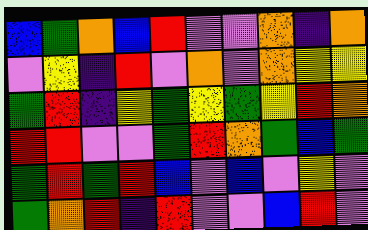[["blue", "green", "orange", "blue", "red", "violet", "violet", "orange", "indigo", "orange"], ["violet", "yellow", "indigo", "red", "violet", "orange", "violet", "orange", "yellow", "yellow"], ["green", "red", "indigo", "yellow", "green", "yellow", "green", "yellow", "red", "orange"], ["red", "red", "violet", "violet", "green", "red", "orange", "green", "blue", "green"], ["green", "red", "green", "red", "blue", "violet", "blue", "violet", "yellow", "violet"], ["green", "orange", "red", "indigo", "red", "violet", "violet", "blue", "red", "violet"]]